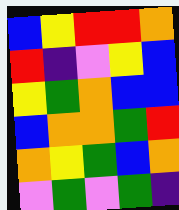[["blue", "yellow", "red", "red", "orange"], ["red", "indigo", "violet", "yellow", "blue"], ["yellow", "green", "orange", "blue", "blue"], ["blue", "orange", "orange", "green", "red"], ["orange", "yellow", "green", "blue", "orange"], ["violet", "green", "violet", "green", "indigo"]]